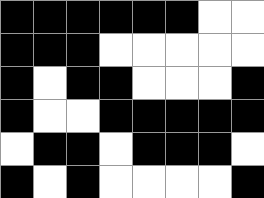[["black", "black", "black", "black", "black", "black", "white", "white"], ["black", "black", "black", "white", "white", "white", "white", "white"], ["black", "white", "black", "black", "white", "white", "white", "black"], ["black", "white", "white", "black", "black", "black", "black", "black"], ["white", "black", "black", "white", "black", "black", "black", "white"], ["black", "white", "black", "white", "white", "white", "white", "black"]]